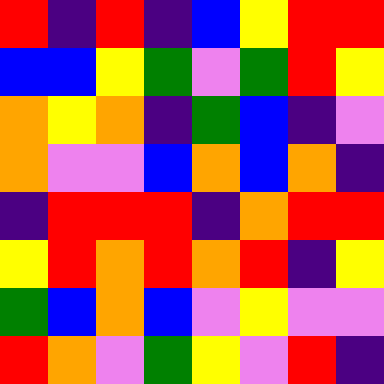[["red", "indigo", "red", "indigo", "blue", "yellow", "red", "red"], ["blue", "blue", "yellow", "green", "violet", "green", "red", "yellow"], ["orange", "yellow", "orange", "indigo", "green", "blue", "indigo", "violet"], ["orange", "violet", "violet", "blue", "orange", "blue", "orange", "indigo"], ["indigo", "red", "red", "red", "indigo", "orange", "red", "red"], ["yellow", "red", "orange", "red", "orange", "red", "indigo", "yellow"], ["green", "blue", "orange", "blue", "violet", "yellow", "violet", "violet"], ["red", "orange", "violet", "green", "yellow", "violet", "red", "indigo"]]